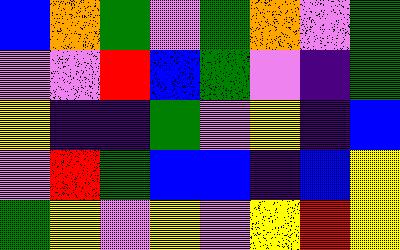[["blue", "orange", "green", "violet", "green", "orange", "violet", "green"], ["violet", "violet", "red", "blue", "green", "violet", "indigo", "green"], ["yellow", "indigo", "indigo", "green", "violet", "yellow", "indigo", "blue"], ["violet", "red", "green", "blue", "blue", "indigo", "blue", "yellow"], ["green", "yellow", "violet", "yellow", "violet", "yellow", "red", "yellow"]]